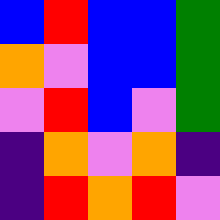[["blue", "red", "blue", "blue", "green"], ["orange", "violet", "blue", "blue", "green"], ["violet", "red", "blue", "violet", "green"], ["indigo", "orange", "violet", "orange", "indigo"], ["indigo", "red", "orange", "red", "violet"]]